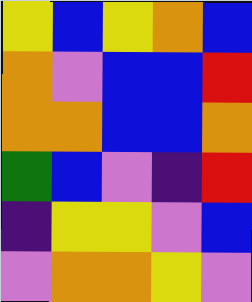[["yellow", "blue", "yellow", "orange", "blue"], ["orange", "violet", "blue", "blue", "red"], ["orange", "orange", "blue", "blue", "orange"], ["green", "blue", "violet", "indigo", "red"], ["indigo", "yellow", "yellow", "violet", "blue"], ["violet", "orange", "orange", "yellow", "violet"]]